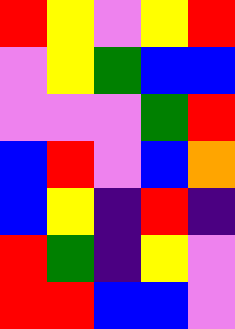[["red", "yellow", "violet", "yellow", "red"], ["violet", "yellow", "green", "blue", "blue"], ["violet", "violet", "violet", "green", "red"], ["blue", "red", "violet", "blue", "orange"], ["blue", "yellow", "indigo", "red", "indigo"], ["red", "green", "indigo", "yellow", "violet"], ["red", "red", "blue", "blue", "violet"]]